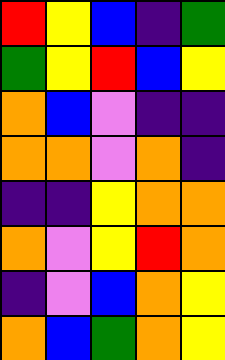[["red", "yellow", "blue", "indigo", "green"], ["green", "yellow", "red", "blue", "yellow"], ["orange", "blue", "violet", "indigo", "indigo"], ["orange", "orange", "violet", "orange", "indigo"], ["indigo", "indigo", "yellow", "orange", "orange"], ["orange", "violet", "yellow", "red", "orange"], ["indigo", "violet", "blue", "orange", "yellow"], ["orange", "blue", "green", "orange", "yellow"]]